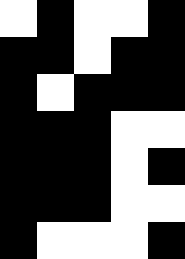[["white", "black", "white", "white", "black"], ["black", "black", "white", "black", "black"], ["black", "white", "black", "black", "black"], ["black", "black", "black", "white", "white"], ["black", "black", "black", "white", "black"], ["black", "black", "black", "white", "white"], ["black", "white", "white", "white", "black"]]